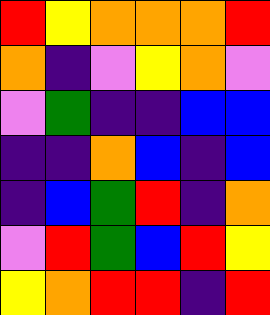[["red", "yellow", "orange", "orange", "orange", "red"], ["orange", "indigo", "violet", "yellow", "orange", "violet"], ["violet", "green", "indigo", "indigo", "blue", "blue"], ["indigo", "indigo", "orange", "blue", "indigo", "blue"], ["indigo", "blue", "green", "red", "indigo", "orange"], ["violet", "red", "green", "blue", "red", "yellow"], ["yellow", "orange", "red", "red", "indigo", "red"]]